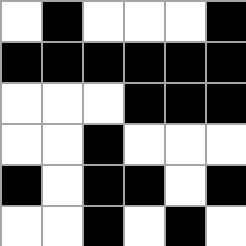[["white", "black", "white", "white", "white", "black"], ["black", "black", "black", "black", "black", "black"], ["white", "white", "white", "black", "black", "black"], ["white", "white", "black", "white", "white", "white"], ["black", "white", "black", "black", "white", "black"], ["white", "white", "black", "white", "black", "white"]]